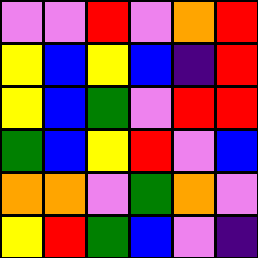[["violet", "violet", "red", "violet", "orange", "red"], ["yellow", "blue", "yellow", "blue", "indigo", "red"], ["yellow", "blue", "green", "violet", "red", "red"], ["green", "blue", "yellow", "red", "violet", "blue"], ["orange", "orange", "violet", "green", "orange", "violet"], ["yellow", "red", "green", "blue", "violet", "indigo"]]